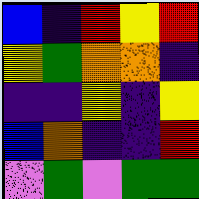[["blue", "indigo", "red", "yellow", "red"], ["yellow", "green", "orange", "orange", "indigo"], ["indigo", "indigo", "yellow", "indigo", "yellow"], ["blue", "orange", "indigo", "indigo", "red"], ["violet", "green", "violet", "green", "green"]]